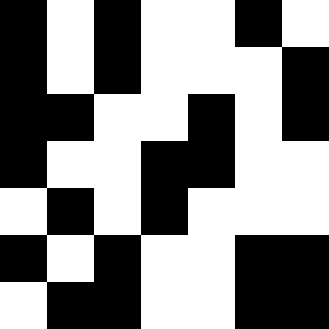[["black", "white", "black", "white", "white", "black", "white"], ["black", "white", "black", "white", "white", "white", "black"], ["black", "black", "white", "white", "black", "white", "black"], ["black", "white", "white", "black", "black", "white", "white"], ["white", "black", "white", "black", "white", "white", "white"], ["black", "white", "black", "white", "white", "black", "black"], ["white", "black", "black", "white", "white", "black", "black"]]